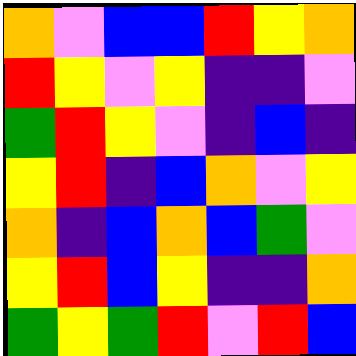[["orange", "violet", "blue", "blue", "red", "yellow", "orange"], ["red", "yellow", "violet", "yellow", "indigo", "indigo", "violet"], ["green", "red", "yellow", "violet", "indigo", "blue", "indigo"], ["yellow", "red", "indigo", "blue", "orange", "violet", "yellow"], ["orange", "indigo", "blue", "orange", "blue", "green", "violet"], ["yellow", "red", "blue", "yellow", "indigo", "indigo", "orange"], ["green", "yellow", "green", "red", "violet", "red", "blue"]]